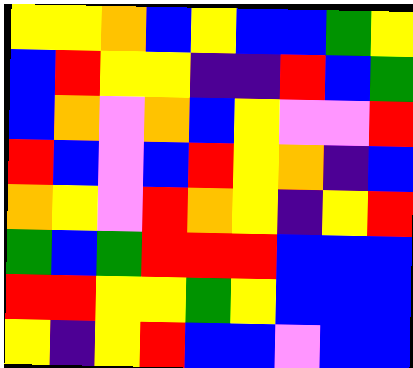[["yellow", "yellow", "orange", "blue", "yellow", "blue", "blue", "green", "yellow"], ["blue", "red", "yellow", "yellow", "indigo", "indigo", "red", "blue", "green"], ["blue", "orange", "violet", "orange", "blue", "yellow", "violet", "violet", "red"], ["red", "blue", "violet", "blue", "red", "yellow", "orange", "indigo", "blue"], ["orange", "yellow", "violet", "red", "orange", "yellow", "indigo", "yellow", "red"], ["green", "blue", "green", "red", "red", "red", "blue", "blue", "blue"], ["red", "red", "yellow", "yellow", "green", "yellow", "blue", "blue", "blue"], ["yellow", "indigo", "yellow", "red", "blue", "blue", "violet", "blue", "blue"]]